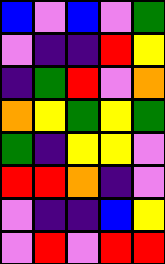[["blue", "violet", "blue", "violet", "green"], ["violet", "indigo", "indigo", "red", "yellow"], ["indigo", "green", "red", "violet", "orange"], ["orange", "yellow", "green", "yellow", "green"], ["green", "indigo", "yellow", "yellow", "violet"], ["red", "red", "orange", "indigo", "violet"], ["violet", "indigo", "indigo", "blue", "yellow"], ["violet", "red", "violet", "red", "red"]]